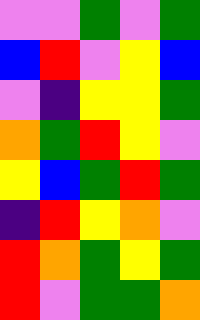[["violet", "violet", "green", "violet", "green"], ["blue", "red", "violet", "yellow", "blue"], ["violet", "indigo", "yellow", "yellow", "green"], ["orange", "green", "red", "yellow", "violet"], ["yellow", "blue", "green", "red", "green"], ["indigo", "red", "yellow", "orange", "violet"], ["red", "orange", "green", "yellow", "green"], ["red", "violet", "green", "green", "orange"]]